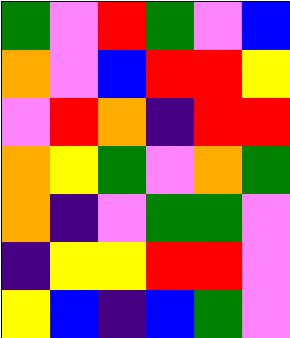[["green", "violet", "red", "green", "violet", "blue"], ["orange", "violet", "blue", "red", "red", "yellow"], ["violet", "red", "orange", "indigo", "red", "red"], ["orange", "yellow", "green", "violet", "orange", "green"], ["orange", "indigo", "violet", "green", "green", "violet"], ["indigo", "yellow", "yellow", "red", "red", "violet"], ["yellow", "blue", "indigo", "blue", "green", "violet"]]